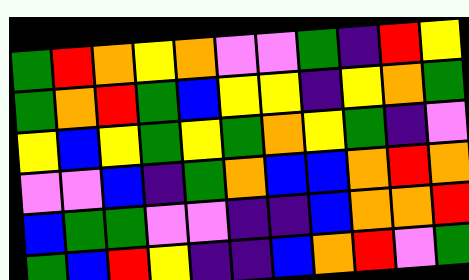[["green", "red", "orange", "yellow", "orange", "violet", "violet", "green", "indigo", "red", "yellow"], ["green", "orange", "red", "green", "blue", "yellow", "yellow", "indigo", "yellow", "orange", "green"], ["yellow", "blue", "yellow", "green", "yellow", "green", "orange", "yellow", "green", "indigo", "violet"], ["violet", "violet", "blue", "indigo", "green", "orange", "blue", "blue", "orange", "red", "orange"], ["blue", "green", "green", "violet", "violet", "indigo", "indigo", "blue", "orange", "orange", "red"], ["green", "blue", "red", "yellow", "indigo", "indigo", "blue", "orange", "red", "violet", "green"]]